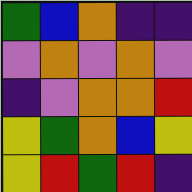[["green", "blue", "orange", "indigo", "indigo"], ["violet", "orange", "violet", "orange", "violet"], ["indigo", "violet", "orange", "orange", "red"], ["yellow", "green", "orange", "blue", "yellow"], ["yellow", "red", "green", "red", "indigo"]]